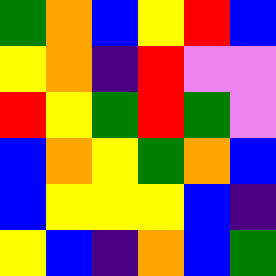[["green", "orange", "blue", "yellow", "red", "blue"], ["yellow", "orange", "indigo", "red", "violet", "violet"], ["red", "yellow", "green", "red", "green", "violet"], ["blue", "orange", "yellow", "green", "orange", "blue"], ["blue", "yellow", "yellow", "yellow", "blue", "indigo"], ["yellow", "blue", "indigo", "orange", "blue", "green"]]